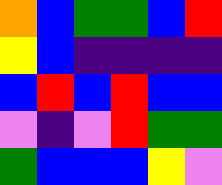[["orange", "blue", "green", "green", "blue", "red"], ["yellow", "blue", "indigo", "indigo", "indigo", "indigo"], ["blue", "red", "blue", "red", "blue", "blue"], ["violet", "indigo", "violet", "red", "green", "green"], ["green", "blue", "blue", "blue", "yellow", "violet"]]